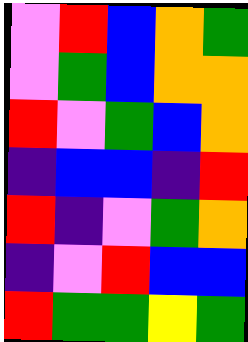[["violet", "red", "blue", "orange", "green"], ["violet", "green", "blue", "orange", "orange"], ["red", "violet", "green", "blue", "orange"], ["indigo", "blue", "blue", "indigo", "red"], ["red", "indigo", "violet", "green", "orange"], ["indigo", "violet", "red", "blue", "blue"], ["red", "green", "green", "yellow", "green"]]